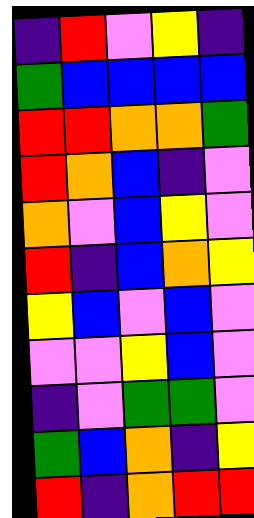[["indigo", "red", "violet", "yellow", "indigo"], ["green", "blue", "blue", "blue", "blue"], ["red", "red", "orange", "orange", "green"], ["red", "orange", "blue", "indigo", "violet"], ["orange", "violet", "blue", "yellow", "violet"], ["red", "indigo", "blue", "orange", "yellow"], ["yellow", "blue", "violet", "blue", "violet"], ["violet", "violet", "yellow", "blue", "violet"], ["indigo", "violet", "green", "green", "violet"], ["green", "blue", "orange", "indigo", "yellow"], ["red", "indigo", "orange", "red", "red"]]